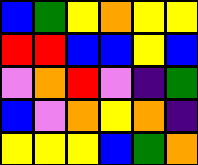[["blue", "green", "yellow", "orange", "yellow", "yellow"], ["red", "red", "blue", "blue", "yellow", "blue"], ["violet", "orange", "red", "violet", "indigo", "green"], ["blue", "violet", "orange", "yellow", "orange", "indigo"], ["yellow", "yellow", "yellow", "blue", "green", "orange"]]